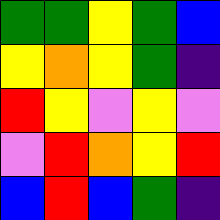[["green", "green", "yellow", "green", "blue"], ["yellow", "orange", "yellow", "green", "indigo"], ["red", "yellow", "violet", "yellow", "violet"], ["violet", "red", "orange", "yellow", "red"], ["blue", "red", "blue", "green", "indigo"]]